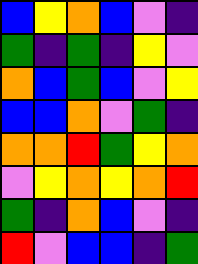[["blue", "yellow", "orange", "blue", "violet", "indigo"], ["green", "indigo", "green", "indigo", "yellow", "violet"], ["orange", "blue", "green", "blue", "violet", "yellow"], ["blue", "blue", "orange", "violet", "green", "indigo"], ["orange", "orange", "red", "green", "yellow", "orange"], ["violet", "yellow", "orange", "yellow", "orange", "red"], ["green", "indigo", "orange", "blue", "violet", "indigo"], ["red", "violet", "blue", "blue", "indigo", "green"]]